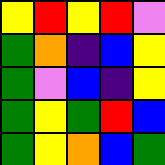[["yellow", "red", "yellow", "red", "violet"], ["green", "orange", "indigo", "blue", "yellow"], ["green", "violet", "blue", "indigo", "yellow"], ["green", "yellow", "green", "red", "blue"], ["green", "yellow", "orange", "blue", "green"]]